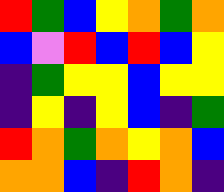[["red", "green", "blue", "yellow", "orange", "green", "orange"], ["blue", "violet", "red", "blue", "red", "blue", "yellow"], ["indigo", "green", "yellow", "yellow", "blue", "yellow", "yellow"], ["indigo", "yellow", "indigo", "yellow", "blue", "indigo", "green"], ["red", "orange", "green", "orange", "yellow", "orange", "blue"], ["orange", "orange", "blue", "indigo", "red", "orange", "indigo"]]